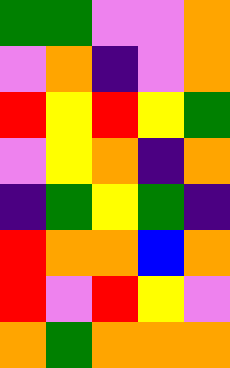[["green", "green", "violet", "violet", "orange"], ["violet", "orange", "indigo", "violet", "orange"], ["red", "yellow", "red", "yellow", "green"], ["violet", "yellow", "orange", "indigo", "orange"], ["indigo", "green", "yellow", "green", "indigo"], ["red", "orange", "orange", "blue", "orange"], ["red", "violet", "red", "yellow", "violet"], ["orange", "green", "orange", "orange", "orange"]]